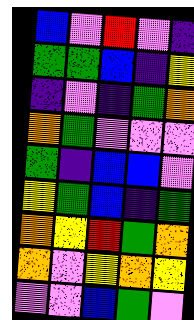[["blue", "violet", "red", "violet", "indigo"], ["green", "green", "blue", "indigo", "yellow"], ["indigo", "violet", "indigo", "green", "orange"], ["orange", "green", "violet", "violet", "violet"], ["green", "indigo", "blue", "blue", "violet"], ["yellow", "green", "blue", "indigo", "green"], ["orange", "yellow", "red", "green", "orange"], ["orange", "violet", "yellow", "orange", "yellow"], ["violet", "violet", "blue", "green", "violet"]]